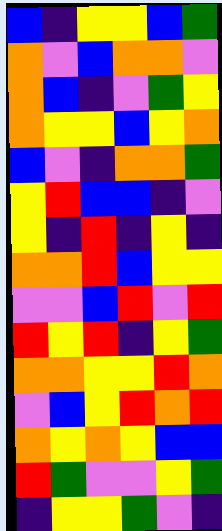[["blue", "indigo", "yellow", "yellow", "blue", "green"], ["orange", "violet", "blue", "orange", "orange", "violet"], ["orange", "blue", "indigo", "violet", "green", "yellow"], ["orange", "yellow", "yellow", "blue", "yellow", "orange"], ["blue", "violet", "indigo", "orange", "orange", "green"], ["yellow", "red", "blue", "blue", "indigo", "violet"], ["yellow", "indigo", "red", "indigo", "yellow", "indigo"], ["orange", "orange", "red", "blue", "yellow", "yellow"], ["violet", "violet", "blue", "red", "violet", "red"], ["red", "yellow", "red", "indigo", "yellow", "green"], ["orange", "orange", "yellow", "yellow", "red", "orange"], ["violet", "blue", "yellow", "red", "orange", "red"], ["orange", "yellow", "orange", "yellow", "blue", "blue"], ["red", "green", "violet", "violet", "yellow", "green"], ["indigo", "yellow", "yellow", "green", "violet", "indigo"]]